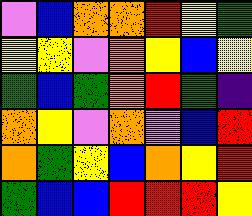[["violet", "blue", "orange", "orange", "red", "yellow", "green"], ["yellow", "yellow", "violet", "orange", "yellow", "blue", "yellow"], ["green", "blue", "green", "orange", "red", "green", "indigo"], ["orange", "yellow", "violet", "orange", "violet", "blue", "red"], ["orange", "green", "yellow", "blue", "orange", "yellow", "red"], ["green", "blue", "blue", "red", "red", "red", "yellow"]]